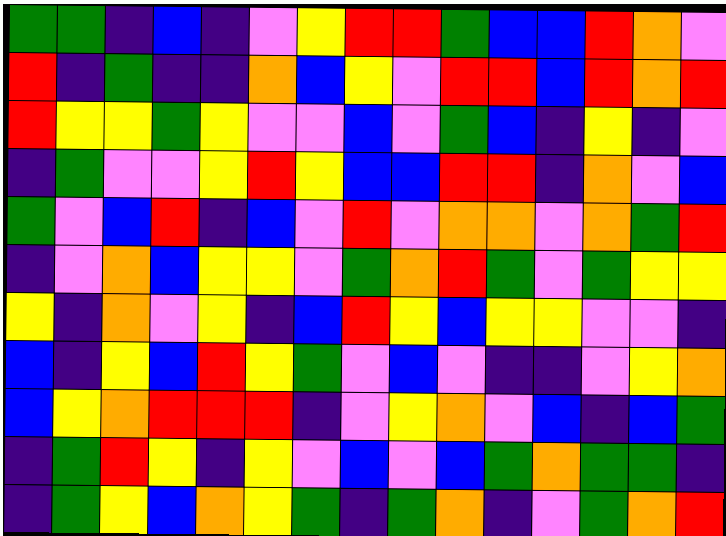[["green", "green", "indigo", "blue", "indigo", "violet", "yellow", "red", "red", "green", "blue", "blue", "red", "orange", "violet"], ["red", "indigo", "green", "indigo", "indigo", "orange", "blue", "yellow", "violet", "red", "red", "blue", "red", "orange", "red"], ["red", "yellow", "yellow", "green", "yellow", "violet", "violet", "blue", "violet", "green", "blue", "indigo", "yellow", "indigo", "violet"], ["indigo", "green", "violet", "violet", "yellow", "red", "yellow", "blue", "blue", "red", "red", "indigo", "orange", "violet", "blue"], ["green", "violet", "blue", "red", "indigo", "blue", "violet", "red", "violet", "orange", "orange", "violet", "orange", "green", "red"], ["indigo", "violet", "orange", "blue", "yellow", "yellow", "violet", "green", "orange", "red", "green", "violet", "green", "yellow", "yellow"], ["yellow", "indigo", "orange", "violet", "yellow", "indigo", "blue", "red", "yellow", "blue", "yellow", "yellow", "violet", "violet", "indigo"], ["blue", "indigo", "yellow", "blue", "red", "yellow", "green", "violet", "blue", "violet", "indigo", "indigo", "violet", "yellow", "orange"], ["blue", "yellow", "orange", "red", "red", "red", "indigo", "violet", "yellow", "orange", "violet", "blue", "indigo", "blue", "green"], ["indigo", "green", "red", "yellow", "indigo", "yellow", "violet", "blue", "violet", "blue", "green", "orange", "green", "green", "indigo"], ["indigo", "green", "yellow", "blue", "orange", "yellow", "green", "indigo", "green", "orange", "indigo", "violet", "green", "orange", "red"]]